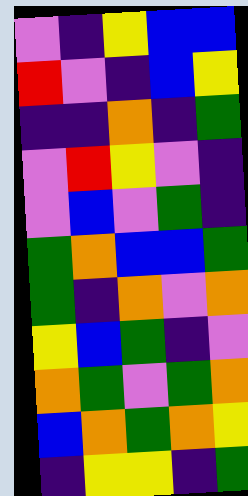[["violet", "indigo", "yellow", "blue", "blue"], ["red", "violet", "indigo", "blue", "yellow"], ["indigo", "indigo", "orange", "indigo", "green"], ["violet", "red", "yellow", "violet", "indigo"], ["violet", "blue", "violet", "green", "indigo"], ["green", "orange", "blue", "blue", "green"], ["green", "indigo", "orange", "violet", "orange"], ["yellow", "blue", "green", "indigo", "violet"], ["orange", "green", "violet", "green", "orange"], ["blue", "orange", "green", "orange", "yellow"], ["indigo", "yellow", "yellow", "indigo", "green"]]